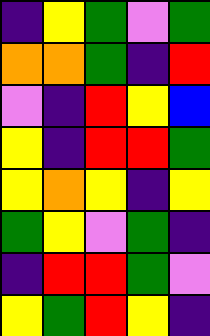[["indigo", "yellow", "green", "violet", "green"], ["orange", "orange", "green", "indigo", "red"], ["violet", "indigo", "red", "yellow", "blue"], ["yellow", "indigo", "red", "red", "green"], ["yellow", "orange", "yellow", "indigo", "yellow"], ["green", "yellow", "violet", "green", "indigo"], ["indigo", "red", "red", "green", "violet"], ["yellow", "green", "red", "yellow", "indigo"]]